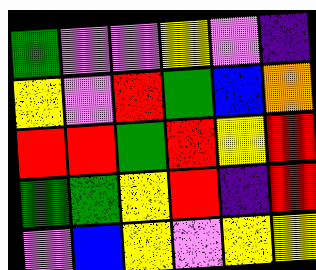[["green", "violet", "violet", "yellow", "violet", "indigo"], ["yellow", "violet", "red", "green", "blue", "orange"], ["red", "red", "green", "red", "yellow", "red"], ["green", "green", "yellow", "red", "indigo", "red"], ["violet", "blue", "yellow", "violet", "yellow", "yellow"]]